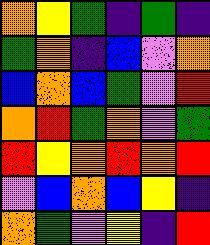[["orange", "yellow", "green", "indigo", "green", "indigo"], ["green", "orange", "indigo", "blue", "violet", "orange"], ["blue", "orange", "blue", "green", "violet", "red"], ["orange", "red", "green", "orange", "violet", "green"], ["red", "yellow", "orange", "red", "orange", "red"], ["violet", "blue", "orange", "blue", "yellow", "indigo"], ["orange", "green", "violet", "yellow", "indigo", "red"]]